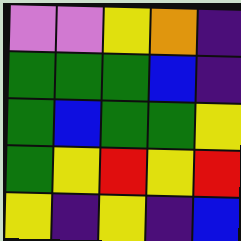[["violet", "violet", "yellow", "orange", "indigo"], ["green", "green", "green", "blue", "indigo"], ["green", "blue", "green", "green", "yellow"], ["green", "yellow", "red", "yellow", "red"], ["yellow", "indigo", "yellow", "indigo", "blue"]]